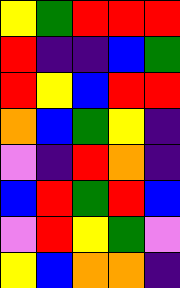[["yellow", "green", "red", "red", "red"], ["red", "indigo", "indigo", "blue", "green"], ["red", "yellow", "blue", "red", "red"], ["orange", "blue", "green", "yellow", "indigo"], ["violet", "indigo", "red", "orange", "indigo"], ["blue", "red", "green", "red", "blue"], ["violet", "red", "yellow", "green", "violet"], ["yellow", "blue", "orange", "orange", "indigo"]]